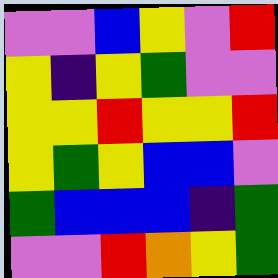[["violet", "violet", "blue", "yellow", "violet", "red"], ["yellow", "indigo", "yellow", "green", "violet", "violet"], ["yellow", "yellow", "red", "yellow", "yellow", "red"], ["yellow", "green", "yellow", "blue", "blue", "violet"], ["green", "blue", "blue", "blue", "indigo", "green"], ["violet", "violet", "red", "orange", "yellow", "green"]]